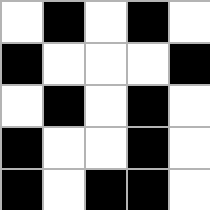[["white", "black", "white", "black", "white"], ["black", "white", "white", "white", "black"], ["white", "black", "white", "black", "white"], ["black", "white", "white", "black", "white"], ["black", "white", "black", "black", "white"]]